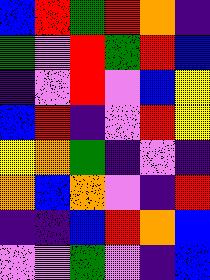[["blue", "red", "green", "red", "orange", "indigo"], ["green", "violet", "red", "green", "red", "blue"], ["indigo", "violet", "red", "violet", "blue", "yellow"], ["blue", "red", "indigo", "violet", "red", "yellow"], ["yellow", "orange", "green", "indigo", "violet", "indigo"], ["orange", "blue", "orange", "violet", "indigo", "red"], ["indigo", "indigo", "blue", "red", "orange", "blue"], ["violet", "violet", "green", "violet", "indigo", "blue"]]